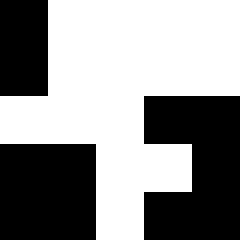[["black", "white", "white", "white", "white"], ["black", "white", "white", "white", "white"], ["white", "white", "white", "black", "black"], ["black", "black", "white", "white", "black"], ["black", "black", "white", "black", "black"]]